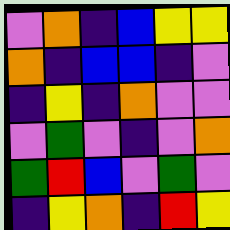[["violet", "orange", "indigo", "blue", "yellow", "yellow"], ["orange", "indigo", "blue", "blue", "indigo", "violet"], ["indigo", "yellow", "indigo", "orange", "violet", "violet"], ["violet", "green", "violet", "indigo", "violet", "orange"], ["green", "red", "blue", "violet", "green", "violet"], ["indigo", "yellow", "orange", "indigo", "red", "yellow"]]